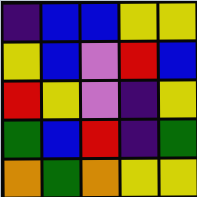[["indigo", "blue", "blue", "yellow", "yellow"], ["yellow", "blue", "violet", "red", "blue"], ["red", "yellow", "violet", "indigo", "yellow"], ["green", "blue", "red", "indigo", "green"], ["orange", "green", "orange", "yellow", "yellow"]]